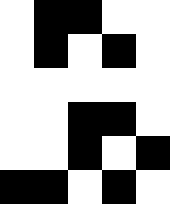[["white", "black", "black", "white", "white"], ["white", "black", "white", "black", "white"], ["white", "white", "white", "white", "white"], ["white", "white", "black", "black", "white"], ["white", "white", "black", "white", "black"], ["black", "black", "white", "black", "white"]]